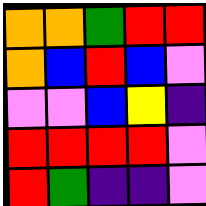[["orange", "orange", "green", "red", "red"], ["orange", "blue", "red", "blue", "violet"], ["violet", "violet", "blue", "yellow", "indigo"], ["red", "red", "red", "red", "violet"], ["red", "green", "indigo", "indigo", "violet"]]